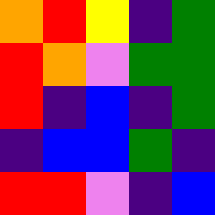[["orange", "red", "yellow", "indigo", "green"], ["red", "orange", "violet", "green", "green"], ["red", "indigo", "blue", "indigo", "green"], ["indigo", "blue", "blue", "green", "indigo"], ["red", "red", "violet", "indigo", "blue"]]